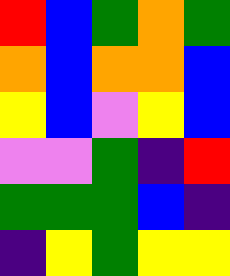[["red", "blue", "green", "orange", "green"], ["orange", "blue", "orange", "orange", "blue"], ["yellow", "blue", "violet", "yellow", "blue"], ["violet", "violet", "green", "indigo", "red"], ["green", "green", "green", "blue", "indigo"], ["indigo", "yellow", "green", "yellow", "yellow"]]